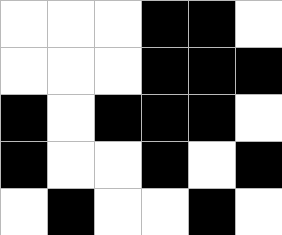[["white", "white", "white", "black", "black", "white"], ["white", "white", "white", "black", "black", "black"], ["black", "white", "black", "black", "black", "white"], ["black", "white", "white", "black", "white", "black"], ["white", "black", "white", "white", "black", "white"]]